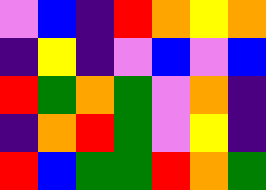[["violet", "blue", "indigo", "red", "orange", "yellow", "orange"], ["indigo", "yellow", "indigo", "violet", "blue", "violet", "blue"], ["red", "green", "orange", "green", "violet", "orange", "indigo"], ["indigo", "orange", "red", "green", "violet", "yellow", "indigo"], ["red", "blue", "green", "green", "red", "orange", "green"]]